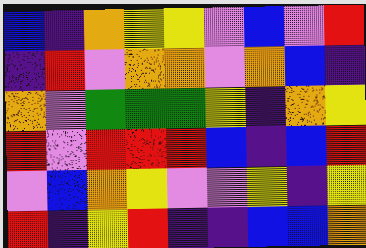[["blue", "indigo", "orange", "yellow", "yellow", "violet", "blue", "violet", "red"], ["indigo", "red", "violet", "orange", "orange", "violet", "orange", "blue", "indigo"], ["orange", "violet", "green", "green", "green", "yellow", "indigo", "orange", "yellow"], ["red", "violet", "red", "red", "red", "blue", "indigo", "blue", "red"], ["violet", "blue", "orange", "yellow", "violet", "violet", "yellow", "indigo", "yellow"], ["red", "indigo", "yellow", "red", "indigo", "indigo", "blue", "blue", "orange"]]